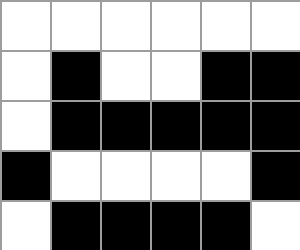[["white", "white", "white", "white", "white", "white"], ["white", "black", "white", "white", "black", "black"], ["white", "black", "black", "black", "black", "black"], ["black", "white", "white", "white", "white", "black"], ["white", "black", "black", "black", "black", "white"]]